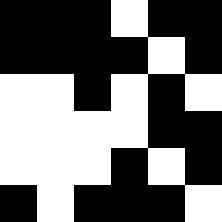[["black", "black", "black", "white", "black", "black"], ["black", "black", "black", "black", "white", "black"], ["white", "white", "black", "white", "black", "white"], ["white", "white", "white", "white", "black", "black"], ["white", "white", "white", "black", "white", "black"], ["black", "white", "black", "black", "black", "white"]]